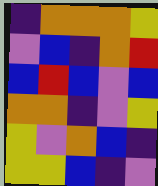[["indigo", "orange", "orange", "orange", "yellow"], ["violet", "blue", "indigo", "orange", "red"], ["blue", "red", "blue", "violet", "blue"], ["orange", "orange", "indigo", "violet", "yellow"], ["yellow", "violet", "orange", "blue", "indigo"], ["yellow", "yellow", "blue", "indigo", "violet"]]